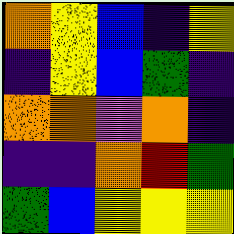[["orange", "yellow", "blue", "indigo", "yellow"], ["indigo", "yellow", "blue", "green", "indigo"], ["orange", "orange", "violet", "orange", "indigo"], ["indigo", "indigo", "orange", "red", "green"], ["green", "blue", "yellow", "yellow", "yellow"]]